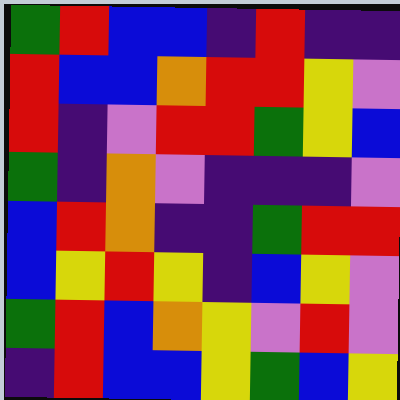[["green", "red", "blue", "blue", "indigo", "red", "indigo", "indigo"], ["red", "blue", "blue", "orange", "red", "red", "yellow", "violet"], ["red", "indigo", "violet", "red", "red", "green", "yellow", "blue"], ["green", "indigo", "orange", "violet", "indigo", "indigo", "indigo", "violet"], ["blue", "red", "orange", "indigo", "indigo", "green", "red", "red"], ["blue", "yellow", "red", "yellow", "indigo", "blue", "yellow", "violet"], ["green", "red", "blue", "orange", "yellow", "violet", "red", "violet"], ["indigo", "red", "blue", "blue", "yellow", "green", "blue", "yellow"]]